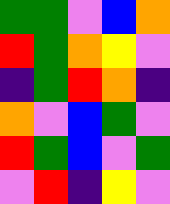[["green", "green", "violet", "blue", "orange"], ["red", "green", "orange", "yellow", "violet"], ["indigo", "green", "red", "orange", "indigo"], ["orange", "violet", "blue", "green", "violet"], ["red", "green", "blue", "violet", "green"], ["violet", "red", "indigo", "yellow", "violet"]]